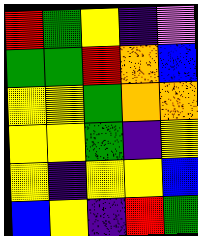[["red", "green", "yellow", "indigo", "violet"], ["green", "green", "red", "orange", "blue"], ["yellow", "yellow", "green", "orange", "orange"], ["yellow", "yellow", "green", "indigo", "yellow"], ["yellow", "indigo", "yellow", "yellow", "blue"], ["blue", "yellow", "indigo", "red", "green"]]